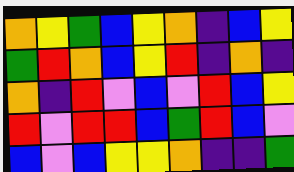[["orange", "yellow", "green", "blue", "yellow", "orange", "indigo", "blue", "yellow"], ["green", "red", "orange", "blue", "yellow", "red", "indigo", "orange", "indigo"], ["orange", "indigo", "red", "violet", "blue", "violet", "red", "blue", "yellow"], ["red", "violet", "red", "red", "blue", "green", "red", "blue", "violet"], ["blue", "violet", "blue", "yellow", "yellow", "orange", "indigo", "indigo", "green"]]